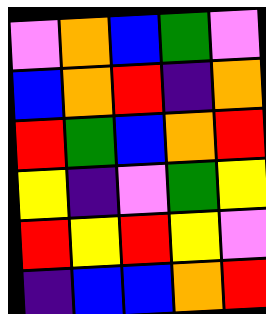[["violet", "orange", "blue", "green", "violet"], ["blue", "orange", "red", "indigo", "orange"], ["red", "green", "blue", "orange", "red"], ["yellow", "indigo", "violet", "green", "yellow"], ["red", "yellow", "red", "yellow", "violet"], ["indigo", "blue", "blue", "orange", "red"]]